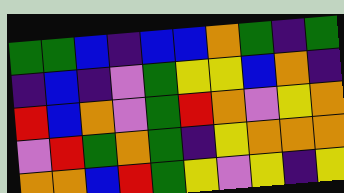[["green", "green", "blue", "indigo", "blue", "blue", "orange", "green", "indigo", "green"], ["indigo", "blue", "indigo", "violet", "green", "yellow", "yellow", "blue", "orange", "indigo"], ["red", "blue", "orange", "violet", "green", "red", "orange", "violet", "yellow", "orange"], ["violet", "red", "green", "orange", "green", "indigo", "yellow", "orange", "orange", "orange"], ["orange", "orange", "blue", "red", "green", "yellow", "violet", "yellow", "indigo", "yellow"]]